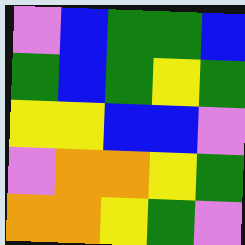[["violet", "blue", "green", "green", "blue"], ["green", "blue", "green", "yellow", "green"], ["yellow", "yellow", "blue", "blue", "violet"], ["violet", "orange", "orange", "yellow", "green"], ["orange", "orange", "yellow", "green", "violet"]]